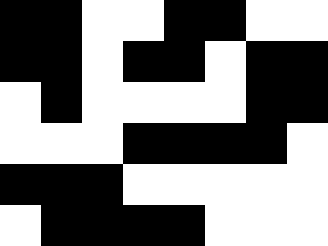[["black", "black", "white", "white", "black", "black", "white", "white"], ["black", "black", "white", "black", "black", "white", "black", "black"], ["white", "black", "white", "white", "white", "white", "black", "black"], ["white", "white", "white", "black", "black", "black", "black", "white"], ["black", "black", "black", "white", "white", "white", "white", "white"], ["white", "black", "black", "black", "black", "white", "white", "white"]]